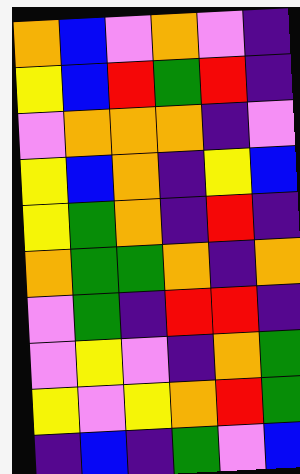[["orange", "blue", "violet", "orange", "violet", "indigo"], ["yellow", "blue", "red", "green", "red", "indigo"], ["violet", "orange", "orange", "orange", "indigo", "violet"], ["yellow", "blue", "orange", "indigo", "yellow", "blue"], ["yellow", "green", "orange", "indigo", "red", "indigo"], ["orange", "green", "green", "orange", "indigo", "orange"], ["violet", "green", "indigo", "red", "red", "indigo"], ["violet", "yellow", "violet", "indigo", "orange", "green"], ["yellow", "violet", "yellow", "orange", "red", "green"], ["indigo", "blue", "indigo", "green", "violet", "blue"]]